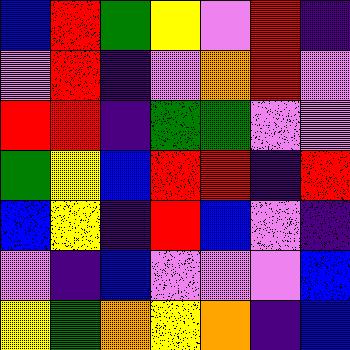[["blue", "red", "green", "yellow", "violet", "red", "indigo"], ["violet", "red", "indigo", "violet", "orange", "red", "violet"], ["red", "red", "indigo", "green", "green", "violet", "violet"], ["green", "yellow", "blue", "red", "red", "indigo", "red"], ["blue", "yellow", "indigo", "red", "blue", "violet", "indigo"], ["violet", "indigo", "blue", "violet", "violet", "violet", "blue"], ["yellow", "green", "orange", "yellow", "orange", "indigo", "blue"]]